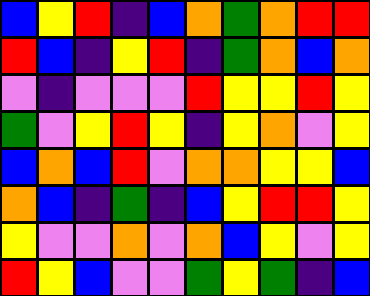[["blue", "yellow", "red", "indigo", "blue", "orange", "green", "orange", "red", "red"], ["red", "blue", "indigo", "yellow", "red", "indigo", "green", "orange", "blue", "orange"], ["violet", "indigo", "violet", "violet", "violet", "red", "yellow", "yellow", "red", "yellow"], ["green", "violet", "yellow", "red", "yellow", "indigo", "yellow", "orange", "violet", "yellow"], ["blue", "orange", "blue", "red", "violet", "orange", "orange", "yellow", "yellow", "blue"], ["orange", "blue", "indigo", "green", "indigo", "blue", "yellow", "red", "red", "yellow"], ["yellow", "violet", "violet", "orange", "violet", "orange", "blue", "yellow", "violet", "yellow"], ["red", "yellow", "blue", "violet", "violet", "green", "yellow", "green", "indigo", "blue"]]